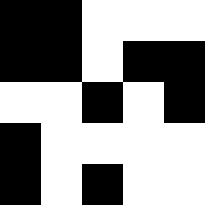[["black", "black", "white", "white", "white"], ["black", "black", "white", "black", "black"], ["white", "white", "black", "white", "black"], ["black", "white", "white", "white", "white"], ["black", "white", "black", "white", "white"]]